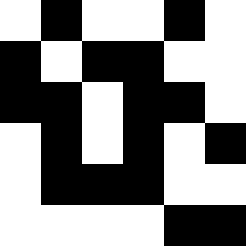[["white", "black", "white", "white", "black", "white"], ["black", "white", "black", "black", "white", "white"], ["black", "black", "white", "black", "black", "white"], ["white", "black", "white", "black", "white", "black"], ["white", "black", "black", "black", "white", "white"], ["white", "white", "white", "white", "black", "black"]]